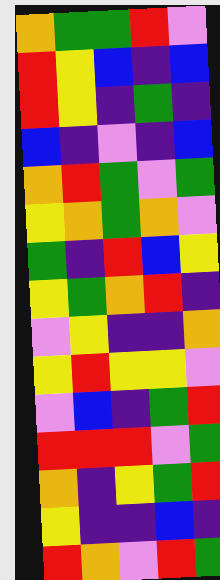[["orange", "green", "green", "red", "violet"], ["red", "yellow", "blue", "indigo", "blue"], ["red", "yellow", "indigo", "green", "indigo"], ["blue", "indigo", "violet", "indigo", "blue"], ["orange", "red", "green", "violet", "green"], ["yellow", "orange", "green", "orange", "violet"], ["green", "indigo", "red", "blue", "yellow"], ["yellow", "green", "orange", "red", "indigo"], ["violet", "yellow", "indigo", "indigo", "orange"], ["yellow", "red", "yellow", "yellow", "violet"], ["violet", "blue", "indigo", "green", "red"], ["red", "red", "red", "violet", "green"], ["orange", "indigo", "yellow", "green", "red"], ["yellow", "indigo", "indigo", "blue", "indigo"], ["red", "orange", "violet", "red", "green"]]